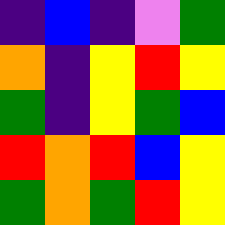[["indigo", "blue", "indigo", "violet", "green"], ["orange", "indigo", "yellow", "red", "yellow"], ["green", "indigo", "yellow", "green", "blue"], ["red", "orange", "red", "blue", "yellow"], ["green", "orange", "green", "red", "yellow"]]